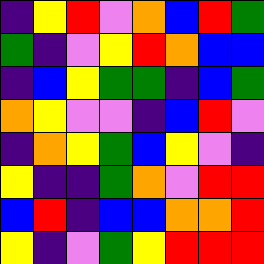[["indigo", "yellow", "red", "violet", "orange", "blue", "red", "green"], ["green", "indigo", "violet", "yellow", "red", "orange", "blue", "blue"], ["indigo", "blue", "yellow", "green", "green", "indigo", "blue", "green"], ["orange", "yellow", "violet", "violet", "indigo", "blue", "red", "violet"], ["indigo", "orange", "yellow", "green", "blue", "yellow", "violet", "indigo"], ["yellow", "indigo", "indigo", "green", "orange", "violet", "red", "red"], ["blue", "red", "indigo", "blue", "blue", "orange", "orange", "red"], ["yellow", "indigo", "violet", "green", "yellow", "red", "red", "red"]]